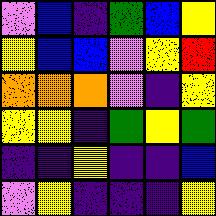[["violet", "blue", "indigo", "green", "blue", "yellow"], ["yellow", "blue", "blue", "violet", "yellow", "red"], ["orange", "orange", "orange", "violet", "indigo", "yellow"], ["yellow", "yellow", "indigo", "green", "yellow", "green"], ["indigo", "indigo", "yellow", "indigo", "indigo", "blue"], ["violet", "yellow", "indigo", "indigo", "indigo", "yellow"]]